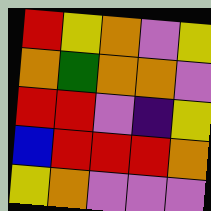[["red", "yellow", "orange", "violet", "yellow"], ["orange", "green", "orange", "orange", "violet"], ["red", "red", "violet", "indigo", "yellow"], ["blue", "red", "red", "red", "orange"], ["yellow", "orange", "violet", "violet", "violet"]]